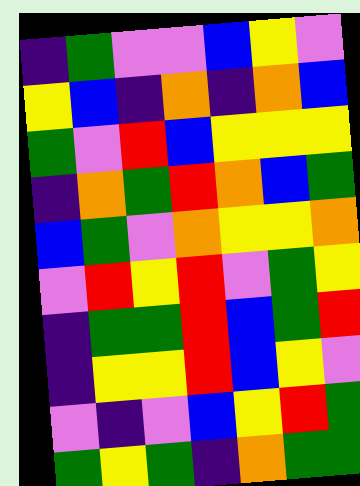[["indigo", "green", "violet", "violet", "blue", "yellow", "violet"], ["yellow", "blue", "indigo", "orange", "indigo", "orange", "blue"], ["green", "violet", "red", "blue", "yellow", "yellow", "yellow"], ["indigo", "orange", "green", "red", "orange", "blue", "green"], ["blue", "green", "violet", "orange", "yellow", "yellow", "orange"], ["violet", "red", "yellow", "red", "violet", "green", "yellow"], ["indigo", "green", "green", "red", "blue", "green", "red"], ["indigo", "yellow", "yellow", "red", "blue", "yellow", "violet"], ["violet", "indigo", "violet", "blue", "yellow", "red", "green"], ["green", "yellow", "green", "indigo", "orange", "green", "green"]]